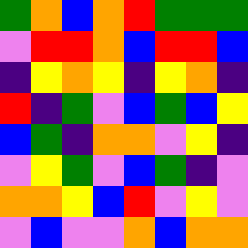[["green", "orange", "blue", "orange", "red", "green", "green", "green"], ["violet", "red", "red", "orange", "blue", "red", "red", "blue"], ["indigo", "yellow", "orange", "yellow", "indigo", "yellow", "orange", "indigo"], ["red", "indigo", "green", "violet", "blue", "green", "blue", "yellow"], ["blue", "green", "indigo", "orange", "orange", "violet", "yellow", "indigo"], ["violet", "yellow", "green", "violet", "blue", "green", "indigo", "violet"], ["orange", "orange", "yellow", "blue", "red", "violet", "yellow", "violet"], ["violet", "blue", "violet", "violet", "orange", "blue", "orange", "orange"]]